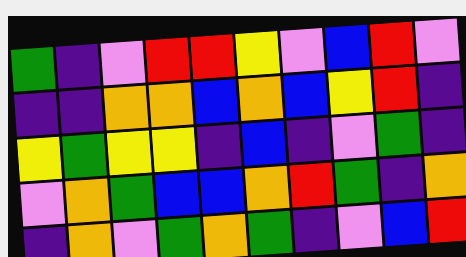[["green", "indigo", "violet", "red", "red", "yellow", "violet", "blue", "red", "violet"], ["indigo", "indigo", "orange", "orange", "blue", "orange", "blue", "yellow", "red", "indigo"], ["yellow", "green", "yellow", "yellow", "indigo", "blue", "indigo", "violet", "green", "indigo"], ["violet", "orange", "green", "blue", "blue", "orange", "red", "green", "indigo", "orange"], ["indigo", "orange", "violet", "green", "orange", "green", "indigo", "violet", "blue", "red"]]